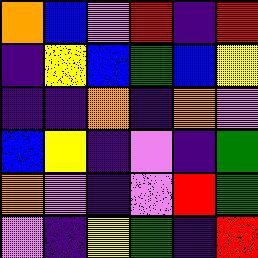[["orange", "blue", "violet", "red", "indigo", "red"], ["indigo", "yellow", "blue", "green", "blue", "yellow"], ["indigo", "indigo", "orange", "indigo", "orange", "violet"], ["blue", "yellow", "indigo", "violet", "indigo", "green"], ["orange", "violet", "indigo", "violet", "red", "green"], ["violet", "indigo", "yellow", "green", "indigo", "red"]]